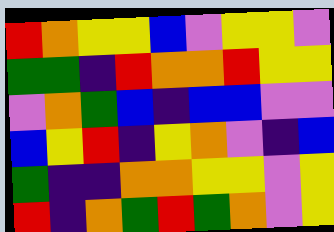[["red", "orange", "yellow", "yellow", "blue", "violet", "yellow", "yellow", "violet"], ["green", "green", "indigo", "red", "orange", "orange", "red", "yellow", "yellow"], ["violet", "orange", "green", "blue", "indigo", "blue", "blue", "violet", "violet"], ["blue", "yellow", "red", "indigo", "yellow", "orange", "violet", "indigo", "blue"], ["green", "indigo", "indigo", "orange", "orange", "yellow", "yellow", "violet", "yellow"], ["red", "indigo", "orange", "green", "red", "green", "orange", "violet", "yellow"]]